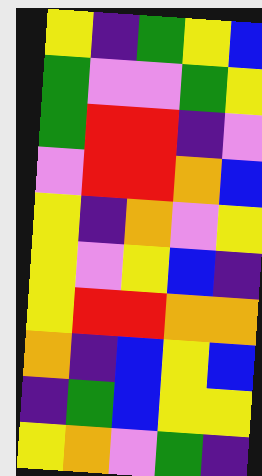[["yellow", "indigo", "green", "yellow", "blue"], ["green", "violet", "violet", "green", "yellow"], ["green", "red", "red", "indigo", "violet"], ["violet", "red", "red", "orange", "blue"], ["yellow", "indigo", "orange", "violet", "yellow"], ["yellow", "violet", "yellow", "blue", "indigo"], ["yellow", "red", "red", "orange", "orange"], ["orange", "indigo", "blue", "yellow", "blue"], ["indigo", "green", "blue", "yellow", "yellow"], ["yellow", "orange", "violet", "green", "indigo"]]